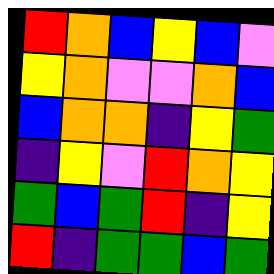[["red", "orange", "blue", "yellow", "blue", "violet"], ["yellow", "orange", "violet", "violet", "orange", "blue"], ["blue", "orange", "orange", "indigo", "yellow", "green"], ["indigo", "yellow", "violet", "red", "orange", "yellow"], ["green", "blue", "green", "red", "indigo", "yellow"], ["red", "indigo", "green", "green", "blue", "green"]]